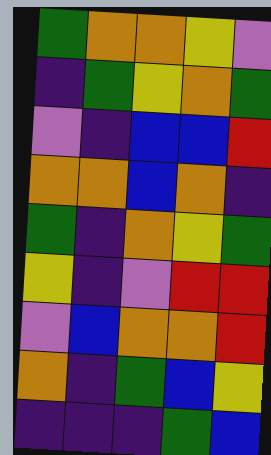[["green", "orange", "orange", "yellow", "violet"], ["indigo", "green", "yellow", "orange", "green"], ["violet", "indigo", "blue", "blue", "red"], ["orange", "orange", "blue", "orange", "indigo"], ["green", "indigo", "orange", "yellow", "green"], ["yellow", "indigo", "violet", "red", "red"], ["violet", "blue", "orange", "orange", "red"], ["orange", "indigo", "green", "blue", "yellow"], ["indigo", "indigo", "indigo", "green", "blue"]]